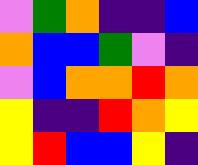[["violet", "green", "orange", "indigo", "indigo", "blue"], ["orange", "blue", "blue", "green", "violet", "indigo"], ["violet", "blue", "orange", "orange", "red", "orange"], ["yellow", "indigo", "indigo", "red", "orange", "yellow"], ["yellow", "red", "blue", "blue", "yellow", "indigo"]]